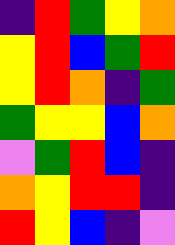[["indigo", "red", "green", "yellow", "orange"], ["yellow", "red", "blue", "green", "red"], ["yellow", "red", "orange", "indigo", "green"], ["green", "yellow", "yellow", "blue", "orange"], ["violet", "green", "red", "blue", "indigo"], ["orange", "yellow", "red", "red", "indigo"], ["red", "yellow", "blue", "indigo", "violet"]]